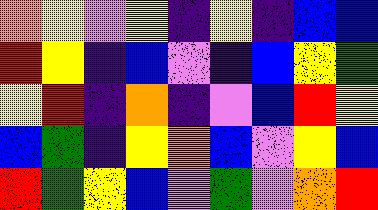[["orange", "yellow", "violet", "yellow", "indigo", "yellow", "indigo", "blue", "blue"], ["red", "yellow", "indigo", "blue", "violet", "indigo", "blue", "yellow", "green"], ["yellow", "red", "indigo", "orange", "indigo", "violet", "blue", "red", "yellow"], ["blue", "green", "indigo", "yellow", "orange", "blue", "violet", "yellow", "blue"], ["red", "green", "yellow", "blue", "violet", "green", "violet", "orange", "red"]]